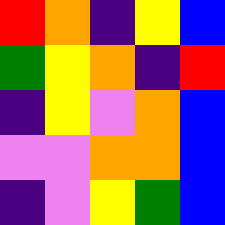[["red", "orange", "indigo", "yellow", "blue"], ["green", "yellow", "orange", "indigo", "red"], ["indigo", "yellow", "violet", "orange", "blue"], ["violet", "violet", "orange", "orange", "blue"], ["indigo", "violet", "yellow", "green", "blue"]]